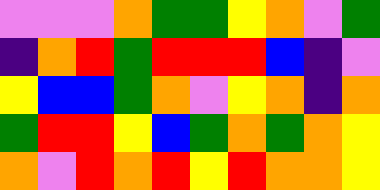[["violet", "violet", "violet", "orange", "green", "green", "yellow", "orange", "violet", "green"], ["indigo", "orange", "red", "green", "red", "red", "red", "blue", "indigo", "violet"], ["yellow", "blue", "blue", "green", "orange", "violet", "yellow", "orange", "indigo", "orange"], ["green", "red", "red", "yellow", "blue", "green", "orange", "green", "orange", "yellow"], ["orange", "violet", "red", "orange", "red", "yellow", "red", "orange", "orange", "yellow"]]